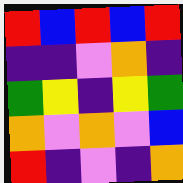[["red", "blue", "red", "blue", "red"], ["indigo", "indigo", "violet", "orange", "indigo"], ["green", "yellow", "indigo", "yellow", "green"], ["orange", "violet", "orange", "violet", "blue"], ["red", "indigo", "violet", "indigo", "orange"]]